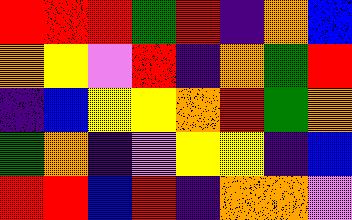[["red", "red", "red", "green", "red", "indigo", "orange", "blue"], ["orange", "yellow", "violet", "red", "indigo", "orange", "green", "red"], ["indigo", "blue", "yellow", "yellow", "orange", "red", "green", "orange"], ["green", "orange", "indigo", "violet", "yellow", "yellow", "indigo", "blue"], ["red", "red", "blue", "red", "indigo", "orange", "orange", "violet"]]